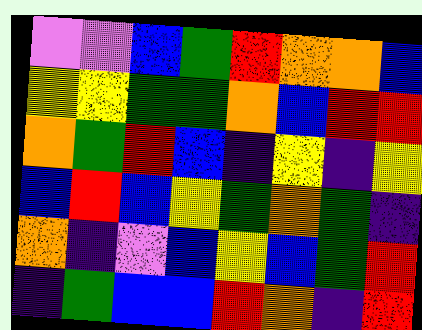[["violet", "violet", "blue", "green", "red", "orange", "orange", "blue"], ["yellow", "yellow", "green", "green", "orange", "blue", "red", "red"], ["orange", "green", "red", "blue", "indigo", "yellow", "indigo", "yellow"], ["blue", "red", "blue", "yellow", "green", "orange", "green", "indigo"], ["orange", "indigo", "violet", "blue", "yellow", "blue", "green", "red"], ["indigo", "green", "blue", "blue", "red", "orange", "indigo", "red"]]